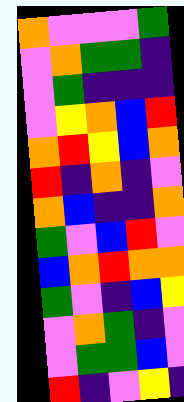[["orange", "violet", "violet", "violet", "green"], ["violet", "orange", "green", "green", "indigo"], ["violet", "green", "indigo", "indigo", "indigo"], ["violet", "yellow", "orange", "blue", "red"], ["orange", "red", "yellow", "blue", "orange"], ["red", "indigo", "orange", "indigo", "violet"], ["orange", "blue", "indigo", "indigo", "orange"], ["green", "violet", "blue", "red", "violet"], ["blue", "orange", "red", "orange", "orange"], ["green", "violet", "indigo", "blue", "yellow"], ["violet", "orange", "green", "indigo", "violet"], ["violet", "green", "green", "blue", "violet"], ["red", "indigo", "violet", "yellow", "indigo"]]